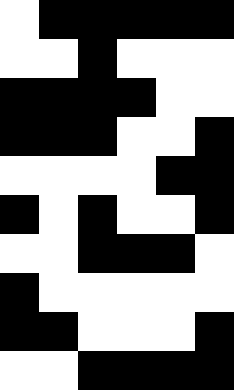[["white", "black", "black", "black", "black", "black"], ["white", "white", "black", "white", "white", "white"], ["black", "black", "black", "black", "white", "white"], ["black", "black", "black", "white", "white", "black"], ["white", "white", "white", "white", "black", "black"], ["black", "white", "black", "white", "white", "black"], ["white", "white", "black", "black", "black", "white"], ["black", "white", "white", "white", "white", "white"], ["black", "black", "white", "white", "white", "black"], ["white", "white", "black", "black", "black", "black"]]